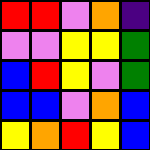[["red", "red", "violet", "orange", "indigo"], ["violet", "violet", "yellow", "yellow", "green"], ["blue", "red", "yellow", "violet", "green"], ["blue", "blue", "violet", "orange", "blue"], ["yellow", "orange", "red", "yellow", "blue"]]